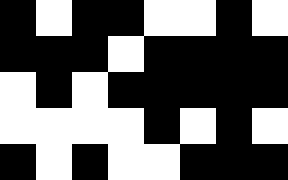[["black", "white", "black", "black", "white", "white", "black", "white"], ["black", "black", "black", "white", "black", "black", "black", "black"], ["white", "black", "white", "black", "black", "black", "black", "black"], ["white", "white", "white", "white", "black", "white", "black", "white"], ["black", "white", "black", "white", "white", "black", "black", "black"]]